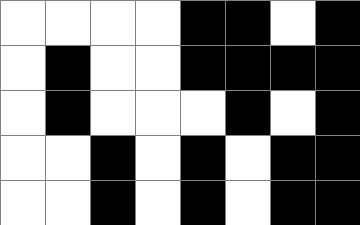[["white", "white", "white", "white", "black", "black", "white", "black"], ["white", "black", "white", "white", "black", "black", "black", "black"], ["white", "black", "white", "white", "white", "black", "white", "black"], ["white", "white", "black", "white", "black", "white", "black", "black"], ["white", "white", "black", "white", "black", "white", "black", "black"]]